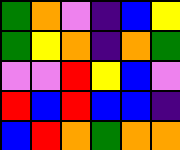[["green", "orange", "violet", "indigo", "blue", "yellow"], ["green", "yellow", "orange", "indigo", "orange", "green"], ["violet", "violet", "red", "yellow", "blue", "violet"], ["red", "blue", "red", "blue", "blue", "indigo"], ["blue", "red", "orange", "green", "orange", "orange"]]